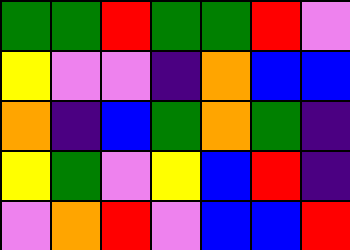[["green", "green", "red", "green", "green", "red", "violet"], ["yellow", "violet", "violet", "indigo", "orange", "blue", "blue"], ["orange", "indigo", "blue", "green", "orange", "green", "indigo"], ["yellow", "green", "violet", "yellow", "blue", "red", "indigo"], ["violet", "orange", "red", "violet", "blue", "blue", "red"]]